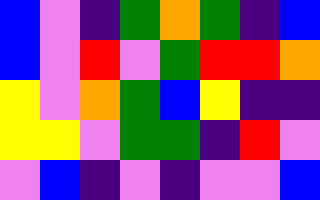[["blue", "violet", "indigo", "green", "orange", "green", "indigo", "blue"], ["blue", "violet", "red", "violet", "green", "red", "red", "orange"], ["yellow", "violet", "orange", "green", "blue", "yellow", "indigo", "indigo"], ["yellow", "yellow", "violet", "green", "green", "indigo", "red", "violet"], ["violet", "blue", "indigo", "violet", "indigo", "violet", "violet", "blue"]]